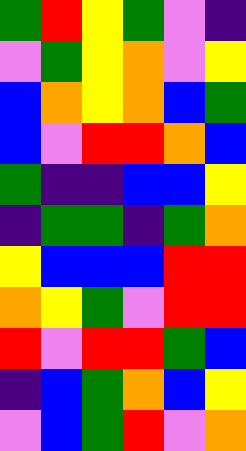[["green", "red", "yellow", "green", "violet", "indigo"], ["violet", "green", "yellow", "orange", "violet", "yellow"], ["blue", "orange", "yellow", "orange", "blue", "green"], ["blue", "violet", "red", "red", "orange", "blue"], ["green", "indigo", "indigo", "blue", "blue", "yellow"], ["indigo", "green", "green", "indigo", "green", "orange"], ["yellow", "blue", "blue", "blue", "red", "red"], ["orange", "yellow", "green", "violet", "red", "red"], ["red", "violet", "red", "red", "green", "blue"], ["indigo", "blue", "green", "orange", "blue", "yellow"], ["violet", "blue", "green", "red", "violet", "orange"]]